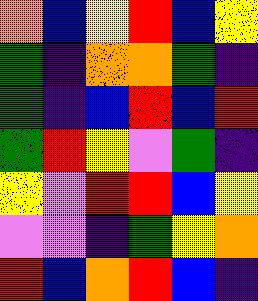[["orange", "blue", "yellow", "red", "blue", "yellow"], ["green", "indigo", "orange", "orange", "green", "indigo"], ["green", "indigo", "blue", "red", "blue", "red"], ["green", "red", "yellow", "violet", "green", "indigo"], ["yellow", "violet", "red", "red", "blue", "yellow"], ["violet", "violet", "indigo", "green", "yellow", "orange"], ["red", "blue", "orange", "red", "blue", "indigo"]]